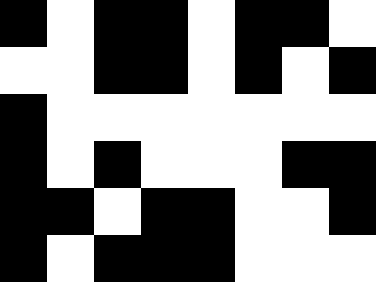[["black", "white", "black", "black", "white", "black", "black", "white"], ["white", "white", "black", "black", "white", "black", "white", "black"], ["black", "white", "white", "white", "white", "white", "white", "white"], ["black", "white", "black", "white", "white", "white", "black", "black"], ["black", "black", "white", "black", "black", "white", "white", "black"], ["black", "white", "black", "black", "black", "white", "white", "white"]]